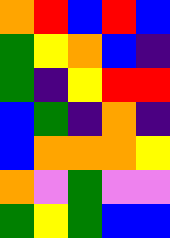[["orange", "red", "blue", "red", "blue"], ["green", "yellow", "orange", "blue", "indigo"], ["green", "indigo", "yellow", "red", "red"], ["blue", "green", "indigo", "orange", "indigo"], ["blue", "orange", "orange", "orange", "yellow"], ["orange", "violet", "green", "violet", "violet"], ["green", "yellow", "green", "blue", "blue"]]